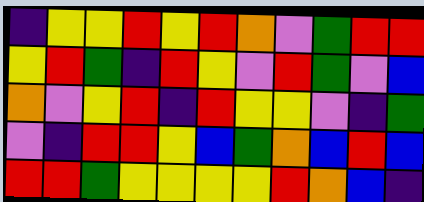[["indigo", "yellow", "yellow", "red", "yellow", "red", "orange", "violet", "green", "red", "red"], ["yellow", "red", "green", "indigo", "red", "yellow", "violet", "red", "green", "violet", "blue"], ["orange", "violet", "yellow", "red", "indigo", "red", "yellow", "yellow", "violet", "indigo", "green"], ["violet", "indigo", "red", "red", "yellow", "blue", "green", "orange", "blue", "red", "blue"], ["red", "red", "green", "yellow", "yellow", "yellow", "yellow", "red", "orange", "blue", "indigo"]]